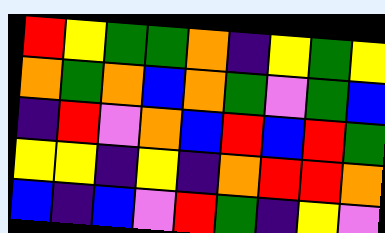[["red", "yellow", "green", "green", "orange", "indigo", "yellow", "green", "yellow"], ["orange", "green", "orange", "blue", "orange", "green", "violet", "green", "blue"], ["indigo", "red", "violet", "orange", "blue", "red", "blue", "red", "green"], ["yellow", "yellow", "indigo", "yellow", "indigo", "orange", "red", "red", "orange"], ["blue", "indigo", "blue", "violet", "red", "green", "indigo", "yellow", "violet"]]